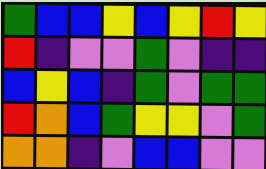[["green", "blue", "blue", "yellow", "blue", "yellow", "red", "yellow"], ["red", "indigo", "violet", "violet", "green", "violet", "indigo", "indigo"], ["blue", "yellow", "blue", "indigo", "green", "violet", "green", "green"], ["red", "orange", "blue", "green", "yellow", "yellow", "violet", "green"], ["orange", "orange", "indigo", "violet", "blue", "blue", "violet", "violet"]]